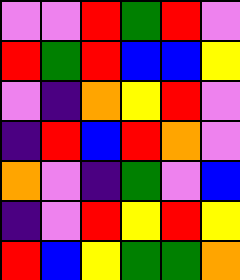[["violet", "violet", "red", "green", "red", "violet"], ["red", "green", "red", "blue", "blue", "yellow"], ["violet", "indigo", "orange", "yellow", "red", "violet"], ["indigo", "red", "blue", "red", "orange", "violet"], ["orange", "violet", "indigo", "green", "violet", "blue"], ["indigo", "violet", "red", "yellow", "red", "yellow"], ["red", "blue", "yellow", "green", "green", "orange"]]